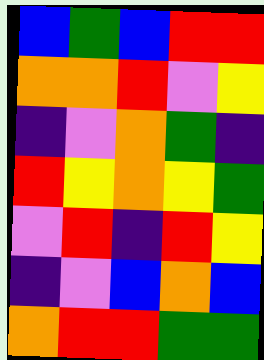[["blue", "green", "blue", "red", "red"], ["orange", "orange", "red", "violet", "yellow"], ["indigo", "violet", "orange", "green", "indigo"], ["red", "yellow", "orange", "yellow", "green"], ["violet", "red", "indigo", "red", "yellow"], ["indigo", "violet", "blue", "orange", "blue"], ["orange", "red", "red", "green", "green"]]